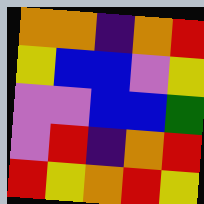[["orange", "orange", "indigo", "orange", "red"], ["yellow", "blue", "blue", "violet", "yellow"], ["violet", "violet", "blue", "blue", "green"], ["violet", "red", "indigo", "orange", "red"], ["red", "yellow", "orange", "red", "yellow"]]